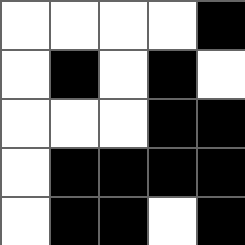[["white", "white", "white", "white", "black"], ["white", "black", "white", "black", "white"], ["white", "white", "white", "black", "black"], ["white", "black", "black", "black", "black"], ["white", "black", "black", "white", "black"]]